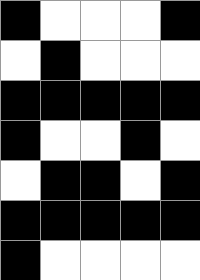[["black", "white", "white", "white", "black"], ["white", "black", "white", "white", "white"], ["black", "black", "black", "black", "black"], ["black", "white", "white", "black", "white"], ["white", "black", "black", "white", "black"], ["black", "black", "black", "black", "black"], ["black", "white", "white", "white", "white"]]